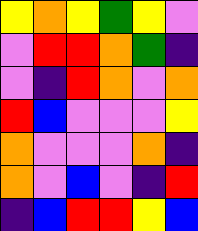[["yellow", "orange", "yellow", "green", "yellow", "violet"], ["violet", "red", "red", "orange", "green", "indigo"], ["violet", "indigo", "red", "orange", "violet", "orange"], ["red", "blue", "violet", "violet", "violet", "yellow"], ["orange", "violet", "violet", "violet", "orange", "indigo"], ["orange", "violet", "blue", "violet", "indigo", "red"], ["indigo", "blue", "red", "red", "yellow", "blue"]]